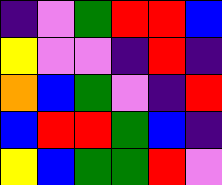[["indigo", "violet", "green", "red", "red", "blue"], ["yellow", "violet", "violet", "indigo", "red", "indigo"], ["orange", "blue", "green", "violet", "indigo", "red"], ["blue", "red", "red", "green", "blue", "indigo"], ["yellow", "blue", "green", "green", "red", "violet"]]